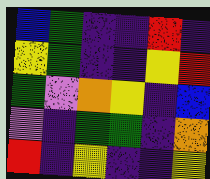[["blue", "green", "indigo", "indigo", "red", "indigo"], ["yellow", "green", "indigo", "indigo", "yellow", "red"], ["green", "violet", "orange", "yellow", "indigo", "blue"], ["violet", "indigo", "green", "green", "indigo", "orange"], ["red", "indigo", "yellow", "indigo", "indigo", "yellow"]]